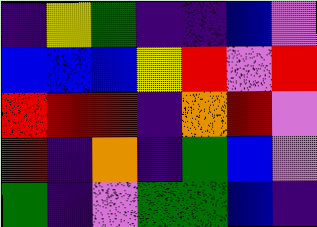[["indigo", "yellow", "green", "indigo", "indigo", "blue", "violet"], ["blue", "blue", "blue", "yellow", "red", "violet", "red"], ["red", "red", "red", "indigo", "orange", "red", "violet"], ["red", "indigo", "orange", "indigo", "green", "blue", "violet"], ["green", "indigo", "violet", "green", "green", "blue", "indigo"]]